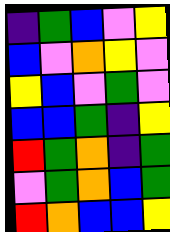[["indigo", "green", "blue", "violet", "yellow"], ["blue", "violet", "orange", "yellow", "violet"], ["yellow", "blue", "violet", "green", "violet"], ["blue", "blue", "green", "indigo", "yellow"], ["red", "green", "orange", "indigo", "green"], ["violet", "green", "orange", "blue", "green"], ["red", "orange", "blue", "blue", "yellow"]]